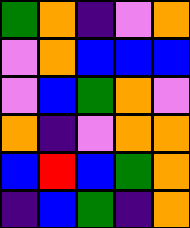[["green", "orange", "indigo", "violet", "orange"], ["violet", "orange", "blue", "blue", "blue"], ["violet", "blue", "green", "orange", "violet"], ["orange", "indigo", "violet", "orange", "orange"], ["blue", "red", "blue", "green", "orange"], ["indigo", "blue", "green", "indigo", "orange"]]